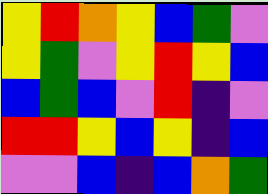[["yellow", "red", "orange", "yellow", "blue", "green", "violet"], ["yellow", "green", "violet", "yellow", "red", "yellow", "blue"], ["blue", "green", "blue", "violet", "red", "indigo", "violet"], ["red", "red", "yellow", "blue", "yellow", "indigo", "blue"], ["violet", "violet", "blue", "indigo", "blue", "orange", "green"]]